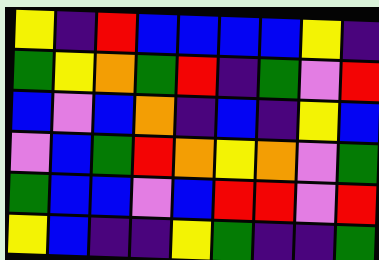[["yellow", "indigo", "red", "blue", "blue", "blue", "blue", "yellow", "indigo"], ["green", "yellow", "orange", "green", "red", "indigo", "green", "violet", "red"], ["blue", "violet", "blue", "orange", "indigo", "blue", "indigo", "yellow", "blue"], ["violet", "blue", "green", "red", "orange", "yellow", "orange", "violet", "green"], ["green", "blue", "blue", "violet", "blue", "red", "red", "violet", "red"], ["yellow", "blue", "indigo", "indigo", "yellow", "green", "indigo", "indigo", "green"]]